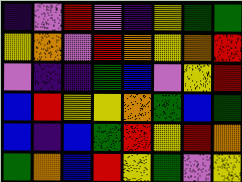[["indigo", "violet", "red", "violet", "indigo", "yellow", "green", "green"], ["yellow", "orange", "violet", "red", "orange", "yellow", "orange", "red"], ["violet", "indigo", "indigo", "green", "blue", "violet", "yellow", "red"], ["blue", "red", "yellow", "yellow", "orange", "green", "blue", "green"], ["blue", "indigo", "blue", "green", "red", "yellow", "red", "orange"], ["green", "orange", "blue", "red", "yellow", "green", "violet", "yellow"]]